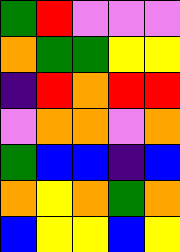[["green", "red", "violet", "violet", "violet"], ["orange", "green", "green", "yellow", "yellow"], ["indigo", "red", "orange", "red", "red"], ["violet", "orange", "orange", "violet", "orange"], ["green", "blue", "blue", "indigo", "blue"], ["orange", "yellow", "orange", "green", "orange"], ["blue", "yellow", "yellow", "blue", "yellow"]]